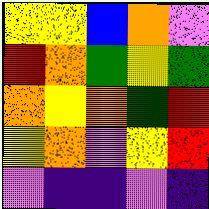[["yellow", "yellow", "blue", "orange", "violet"], ["red", "orange", "green", "yellow", "green"], ["orange", "yellow", "orange", "green", "red"], ["yellow", "orange", "violet", "yellow", "red"], ["violet", "indigo", "indigo", "violet", "indigo"]]